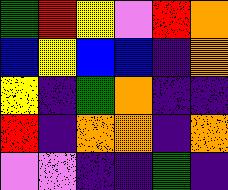[["green", "red", "yellow", "violet", "red", "orange"], ["blue", "yellow", "blue", "blue", "indigo", "orange"], ["yellow", "indigo", "green", "orange", "indigo", "indigo"], ["red", "indigo", "orange", "orange", "indigo", "orange"], ["violet", "violet", "indigo", "indigo", "green", "indigo"]]